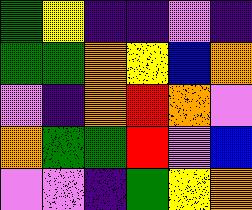[["green", "yellow", "indigo", "indigo", "violet", "indigo"], ["green", "green", "orange", "yellow", "blue", "orange"], ["violet", "indigo", "orange", "red", "orange", "violet"], ["orange", "green", "green", "red", "violet", "blue"], ["violet", "violet", "indigo", "green", "yellow", "orange"]]